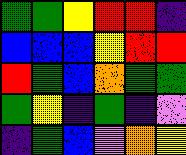[["green", "green", "yellow", "red", "red", "indigo"], ["blue", "blue", "blue", "yellow", "red", "red"], ["red", "green", "blue", "orange", "green", "green"], ["green", "yellow", "indigo", "green", "indigo", "violet"], ["indigo", "green", "blue", "violet", "orange", "yellow"]]